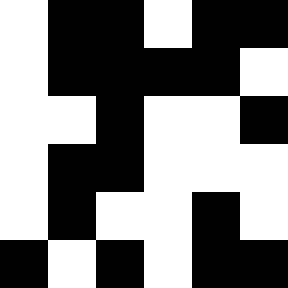[["white", "black", "black", "white", "black", "black"], ["white", "black", "black", "black", "black", "white"], ["white", "white", "black", "white", "white", "black"], ["white", "black", "black", "white", "white", "white"], ["white", "black", "white", "white", "black", "white"], ["black", "white", "black", "white", "black", "black"]]